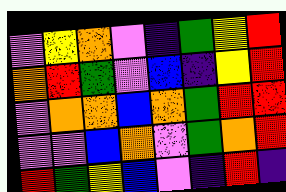[["violet", "yellow", "orange", "violet", "indigo", "green", "yellow", "red"], ["orange", "red", "green", "violet", "blue", "indigo", "yellow", "red"], ["violet", "orange", "orange", "blue", "orange", "green", "red", "red"], ["violet", "violet", "blue", "orange", "violet", "green", "orange", "red"], ["red", "green", "yellow", "blue", "violet", "indigo", "red", "indigo"]]